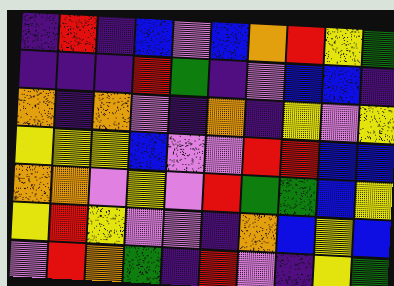[["indigo", "red", "indigo", "blue", "violet", "blue", "orange", "red", "yellow", "green"], ["indigo", "indigo", "indigo", "red", "green", "indigo", "violet", "blue", "blue", "indigo"], ["orange", "indigo", "orange", "violet", "indigo", "orange", "indigo", "yellow", "violet", "yellow"], ["yellow", "yellow", "yellow", "blue", "violet", "violet", "red", "red", "blue", "blue"], ["orange", "orange", "violet", "yellow", "violet", "red", "green", "green", "blue", "yellow"], ["yellow", "red", "yellow", "violet", "violet", "indigo", "orange", "blue", "yellow", "blue"], ["violet", "red", "orange", "green", "indigo", "red", "violet", "indigo", "yellow", "green"]]